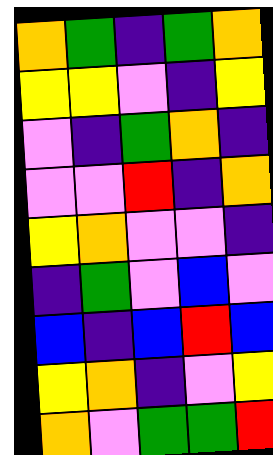[["orange", "green", "indigo", "green", "orange"], ["yellow", "yellow", "violet", "indigo", "yellow"], ["violet", "indigo", "green", "orange", "indigo"], ["violet", "violet", "red", "indigo", "orange"], ["yellow", "orange", "violet", "violet", "indigo"], ["indigo", "green", "violet", "blue", "violet"], ["blue", "indigo", "blue", "red", "blue"], ["yellow", "orange", "indigo", "violet", "yellow"], ["orange", "violet", "green", "green", "red"]]